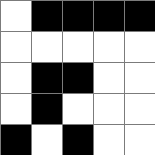[["white", "black", "black", "black", "black"], ["white", "white", "white", "white", "white"], ["white", "black", "black", "white", "white"], ["white", "black", "white", "white", "white"], ["black", "white", "black", "white", "white"]]